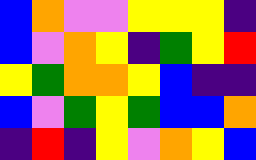[["blue", "orange", "violet", "violet", "yellow", "yellow", "yellow", "indigo"], ["blue", "violet", "orange", "yellow", "indigo", "green", "yellow", "red"], ["yellow", "green", "orange", "orange", "yellow", "blue", "indigo", "indigo"], ["blue", "violet", "green", "yellow", "green", "blue", "blue", "orange"], ["indigo", "red", "indigo", "yellow", "violet", "orange", "yellow", "blue"]]